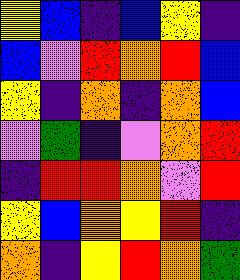[["yellow", "blue", "indigo", "blue", "yellow", "indigo"], ["blue", "violet", "red", "orange", "red", "blue"], ["yellow", "indigo", "orange", "indigo", "orange", "blue"], ["violet", "green", "indigo", "violet", "orange", "red"], ["indigo", "red", "red", "orange", "violet", "red"], ["yellow", "blue", "orange", "yellow", "red", "indigo"], ["orange", "indigo", "yellow", "red", "orange", "green"]]